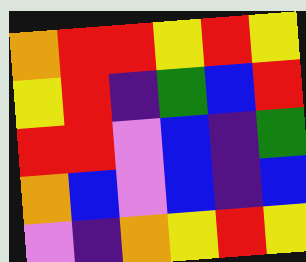[["orange", "red", "red", "yellow", "red", "yellow"], ["yellow", "red", "indigo", "green", "blue", "red"], ["red", "red", "violet", "blue", "indigo", "green"], ["orange", "blue", "violet", "blue", "indigo", "blue"], ["violet", "indigo", "orange", "yellow", "red", "yellow"]]